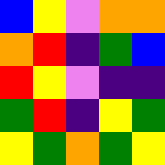[["blue", "yellow", "violet", "orange", "orange"], ["orange", "red", "indigo", "green", "blue"], ["red", "yellow", "violet", "indigo", "indigo"], ["green", "red", "indigo", "yellow", "green"], ["yellow", "green", "orange", "green", "yellow"]]